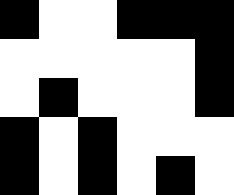[["black", "white", "white", "black", "black", "black"], ["white", "white", "white", "white", "white", "black"], ["white", "black", "white", "white", "white", "black"], ["black", "white", "black", "white", "white", "white"], ["black", "white", "black", "white", "black", "white"]]